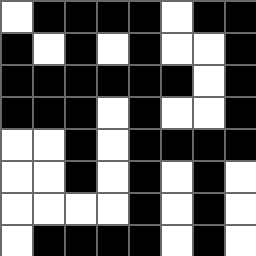[["white", "black", "black", "black", "black", "white", "black", "black"], ["black", "white", "black", "white", "black", "white", "white", "black"], ["black", "black", "black", "black", "black", "black", "white", "black"], ["black", "black", "black", "white", "black", "white", "white", "black"], ["white", "white", "black", "white", "black", "black", "black", "black"], ["white", "white", "black", "white", "black", "white", "black", "white"], ["white", "white", "white", "white", "black", "white", "black", "white"], ["white", "black", "black", "black", "black", "white", "black", "white"]]